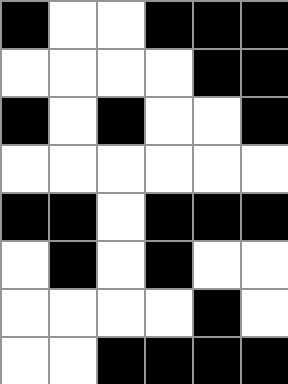[["black", "white", "white", "black", "black", "black"], ["white", "white", "white", "white", "black", "black"], ["black", "white", "black", "white", "white", "black"], ["white", "white", "white", "white", "white", "white"], ["black", "black", "white", "black", "black", "black"], ["white", "black", "white", "black", "white", "white"], ["white", "white", "white", "white", "black", "white"], ["white", "white", "black", "black", "black", "black"]]